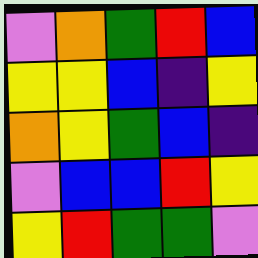[["violet", "orange", "green", "red", "blue"], ["yellow", "yellow", "blue", "indigo", "yellow"], ["orange", "yellow", "green", "blue", "indigo"], ["violet", "blue", "blue", "red", "yellow"], ["yellow", "red", "green", "green", "violet"]]